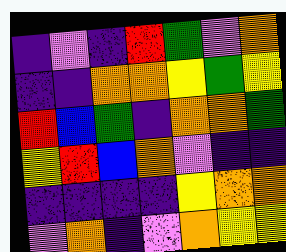[["indigo", "violet", "indigo", "red", "green", "violet", "orange"], ["indigo", "indigo", "orange", "orange", "yellow", "green", "yellow"], ["red", "blue", "green", "indigo", "orange", "orange", "green"], ["yellow", "red", "blue", "orange", "violet", "indigo", "indigo"], ["indigo", "indigo", "indigo", "indigo", "yellow", "orange", "orange"], ["violet", "orange", "indigo", "violet", "orange", "yellow", "yellow"]]